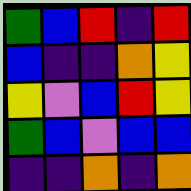[["green", "blue", "red", "indigo", "red"], ["blue", "indigo", "indigo", "orange", "yellow"], ["yellow", "violet", "blue", "red", "yellow"], ["green", "blue", "violet", "blue", "blue"], ["indigo", "indigo", "orange", "indigo", "orange"]]